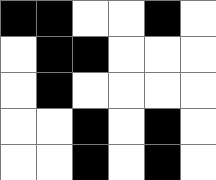[["black", "black", "white", "white", "black", "white"], ["white", "black", "black", "white", "white", "white"], ["white", "black", "white", "white", "white", "white"], ["white", "white", "black", "white", "black", "white"], ["white", "white", "black", "white", "black", "white"]]